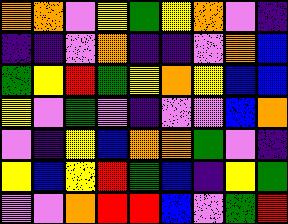[["orange", "orange", "violet", "yellow", "green", "yellow", "orange", "violet", "indigo"], ["indigo", "indigo", "violet", "orange", "indigo", "indigo", "violet", "orange", "blue"], ["green", "yellow", "red", "green", "yellow", "orange", "yellow", "blue", "blue"], ["yellow", "violet", "green", "violet", "indigo", "violet", "violet", "blue", "orange"], ["violet", "indigo", "yellow", "blue", "orange", "orange", "green", "violet", "indigo"], ["yellow", "blue", "yellow", "red", "green", "blue", "indigo", "yellow", "green"], ["violet", "violet", "orange", "red", "red", "blue", "violet", "green", "red"]]